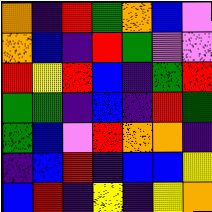[["orange", "indigo", "red", "green", "orange", "blue", "violet"], ["orange", "blue", "indigo", "red", "green", "violet", "violet"], ["red", "yellow", "red", "blue", "indigo", "green", "red"], ["green", "green", "indigo", "blue", "indigo", "red", "green"], ["green", "blue", "violet", "red", "orange", "orange", "indigo"], ["indigo", "blue", "red", "indigo", "blue", "blue", "yellow"], ["blue", "red", "indigo", "yellow", "indigo", "yellow", "orange"]]